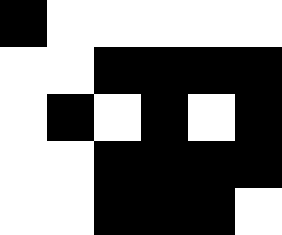[["black", "white", "white", "white", "white", "white"], ["white", "white", "black", "black", "black", "black"], ["white", "black", "white", "black", "white", "black"], ["white", "white", "black", "black", "black", "black"], ["white", "white", "black", "black", "black", "white"]]